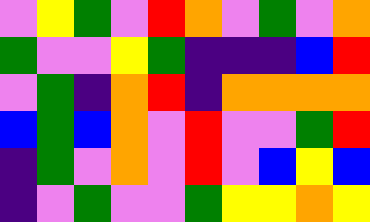[["violet", "yellow", "green", "violet", "red", "orange", "violet", "green", "violet", "orange"], ["green", "violet", "violet", "yellow", "green", "indigo", "indigo", "indigo", "blue", "red"], ["violet", "green", "indigo", "orange", "red", "indigo", "orange", "orange", "orange", "orange"], ["blue", "green", "blue", "orange", "violet", "red", "violet", "violet", "green", "red"], ["indigo", "green", "violet", "orange", "violet", "red", "violet", "blue", "yellow", "blue"], ["indigo", "violet", "green", "violet", "violet", "green", "yellow", "yellow", "orange", "yellow"]]